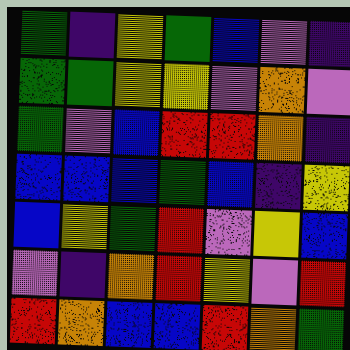[["green", "indigo", "yellow", "green", "blue", "violet", "indigo"], ["green", "green", "yellow", "yellow", "violet", "orange", "violet"], ["green", "violet", "blue", "red", "red", "orange", "indigo"], ["blue", "blue", "blue", "green", "blue", "indigo", "yellow"], ["blue", "yellow", "green", "red", "violet", "yellow", "blue"], ["violet", "indigo", "orange", "red", "yellow", "violet", "red"], ["red", "orange", "blue", "blue", "red", "orange", "green"]]